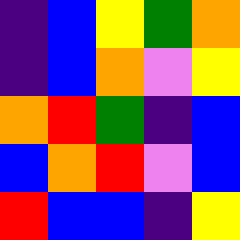[["indigo", "blue", "yellow", "green", "orange"], ["indigo", "blue", "orange", "violet", "yellow"], ["orange", "red", "green", "indigo", "blue"], ["blue", "orange", "red", "violet", "blue"], ["red", "blue", "blue", "indigo", "yellow"]]